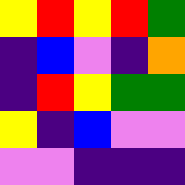[["yellow", "red", "yellow", "red", "green"], ["indigo", "blue", "violet", "indigo", "orange"], ["indigo", "red", "yellow", "green", "green"], ["yellow", "indigo", "blue", "violet", "violet"], ["violet", "violet", "indigo", "indigo", "indigo"]]